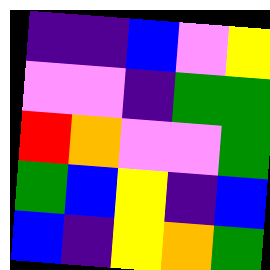[["indigo", "indigo", "blue", "violet", "yellow"], ["violet", "violet", "indigo", "green", "green"], ["red", "orange", "violet", "violet", "green"], ["green", "blue", "yellow", "indigo", "blue"], ["blue", "indigo", "yellow", "orange", "green"]]